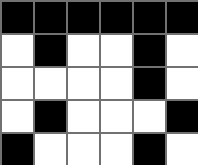[["black", "black", "black", "black", "black", "black"], ["white", "black", "white", "white", "black", "white"], ["white", "white", "white", "white", "black", "white"], ["white", "black", "white", "white", "white", "black"], ["black", "white", "white", "white", "black", "white"]]